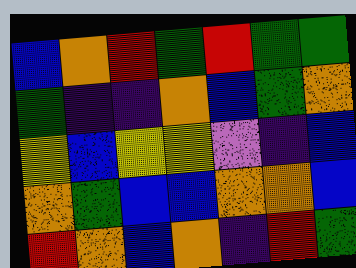[["blue", "orange", "red", "green", "red", "green", "green"], ["green", "indigo", "indigo", "orange", "blue", "green", "orange"], ["yellow", "blue", "yellow", "yellow", "violet", "indigo", "blue"], ["orange", "green", "blue", "blue", "orange", "orange", "blue"], ["red", "orange", "blue", "orange", "indigo", "red", "green"]]